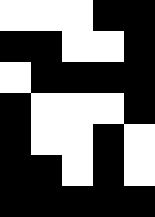[["white", "white", "white", "black", "black"], ["black", "black", "white", "white", "black"], ["white", "black", "black", "black", "black"], ["black", "white", "white", "white", "black"], ["black", "white", "white", "black", "white"], ["black", "black", "white", "black", "white"], ["black", "black", "black", "black", "black"]]